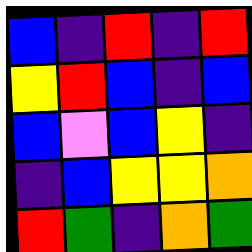[["blue", "indigo", "red", "indigo", "red"], ["yellow", "red", "blue", "indigo", "blue"], ["blue", "violet", "blue", "yellow", "indigo"], ["indigo", "blue", "yellow", "yellow", "orange"], ["red", "green", "indigo", "orange", "green"]]